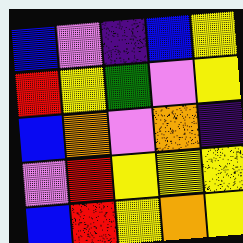[["blue", "violet", "indigo", "blue", "yellow"], ["red", "yellow", "green", "violet", "yellow"], ["blue", "orange", "violet", "orange", "indigo"], ["violet", "red", "yellow", "yellow", "yellow"], ["blue", "red", "yellow", "orange", "yellow"]]